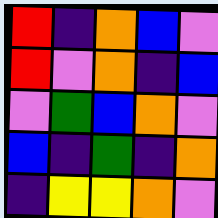[["red", "indigo", "orange", "blue", "violet"], ["red", "violet", "orange", "indigo", "blue"], ["violet", "green", "blue", "orange", "violet"], ["blue", "indigo", "green", "indigo", "orange"], ["indigo", "yellow", "yellow", "orange", "violet"]]